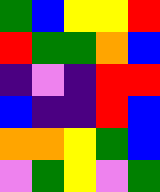[["green", "blue", "yellow", "yellow", "red"], ["red", "green", "green", "orange", "blue"], ["indigo", "violet", "indigo", "red", "red"], ["blue", "indigo", "indigo", "red", "blue"], ["orange", "orange", "yellow", "green", "blue"], ["violet", "green", "yellow", "violet", "green"]]